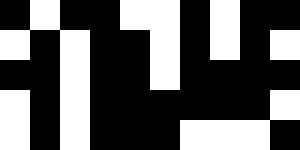[["black", "white", "black", "black", "white", "white", "black", "white", "black", "black"], ["white", "black", "white", "black", "black", "white", "black", "white", "black", "white"], ["black", "black", "white", "black", "black", "white", "black", "black", "black", "black"], ["white", "black", "white", "black", "black", "black", "black", "black", "black", "white"], ["white", "black", "white", "black", "black", "black", "white", "white", "white", "black"]]